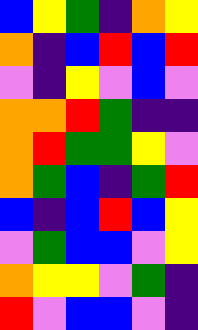[["blue", "yellow", "green", "indigo", "orange", "yellow"], ["orange", "indigo", "blue", "red", "blue", "red"], ["violet", "indigo", "yellow", "violet", "blue", "violet"], ["orange", "orange", "red", "green", "indigo", "indigo"], ["orange", "red", "green", "green", "yellow", "violet"], ["orange", "green", "blue", "indigo", "green", "red"], ["blue", "indigo", "blue", "red", "blue", "yellow"], ["violet", "green", "blue", "blue", "violet", "yellow"], ["orange", "yellow", "yellow", "violet", "green", "indigo"], ["red", "violet", "blue", "blue", "violet", "indigo"]]